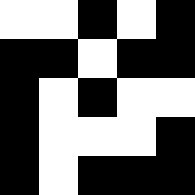[["white", "white", "black", "white", "black"], ["black", "black", "white", "black", "black"], ["black", "white", "black", "white", "white"], ["black", "white", "white", "white", "black"], ["black", "white", "black", "black", "black"]]